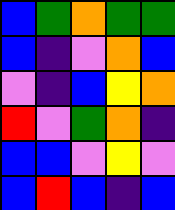[["blue", "green", "orange", "green", "green"], ["blue", "indigo", "violet", "orange", "blue"], ["violet", "indigo", "blue", "yellow", "orange"], ["red", "violet", "green", "orange", "indigo"], ["blue", "blue", "violet", "yellow", "violet"], ["blue", "red", "blue", "indigo", "blue"]]